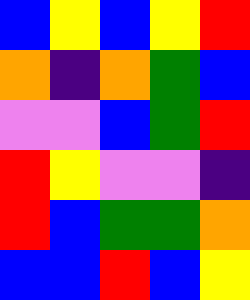[["blue", "yellow", "blue", "yellow", "red"], ["orange", "indigo", "orange", "green", "blue"], ["violet", "violet", "blue", "green", "red"], ["red", "yellow", "violet", "violet", "indigo"], ["red", "blue", "green", "green", "orange"], ["blue", "blue", "red", "blue", "yellow"]]